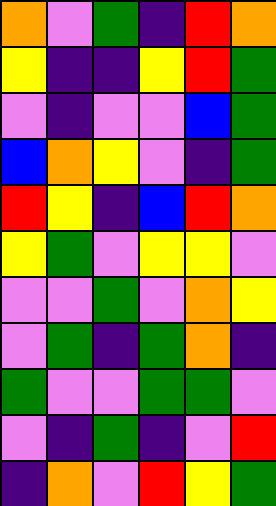[["orange", "violet", "green", "indigo", "red", "orange"], ["yellow", "indigo", "indigo", "yellow", "red", "green"], ["violet", "indigo", "violet", "violet", "blue", "green"], ["blue", "orange", "yellow", "violet", "indigo", "green"], ["red", "yellow", "indigo", "blue", "red", "orange"], ["yellow", "green", "violet", "yellow", "yellow", "violet"], ["violet", "violet", "green", "violet", "orange", "yellow"], ["violet", "green", "indigo", "green", "orange", "indigo"], ["green", "violet", "violet", "green", "green", "violet"], ["violet", "indigo", "green", "indigo", "violet", "red"], ["indigo", "orange", "violet", "red", "yellow", "green"]]